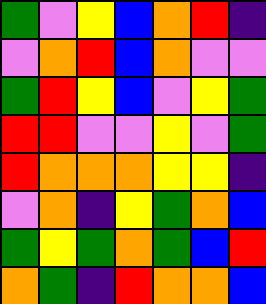[["green", "violet", "yellow", "blue", "orange", "red", "indigo"], ["violet", "orange", "red", "blue", "orange", "violet", "violet"], ["green", "red", "yellow", "blue", "violet", "yellow", "green"], ["red", "red", "violet", "violet", "yellow", "violet", "green"], ["red", "orange", "orange", "orange", "yellow", "yellow", "indigo"], ["violet", "orange", "indigo", "yellow", "green", "orange", "blue"], ["green", "yellow", "green", "orange", "green", "blue", "red"], ["orange", "green", "indigo", "red", "orange", "orange", "blue"]]